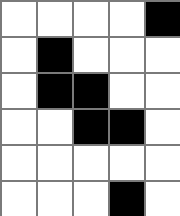[["white", "white", "white", "white", "black"], ["white", "black", "white", "white", "white"], ["white", "black", "black", "white", "white"], ["white", "white", "black", "black", "white"], ["white", "white", "white", "white", "white"], ["white", "white", "white", "black", "white"]]